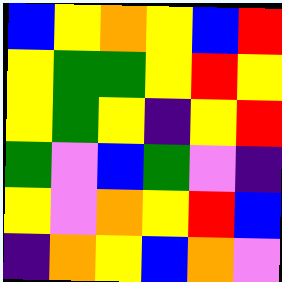[["blue", "yellow", "orange", "yellow", "blue", "red"], ["yellow", "green", "green", "yellow", "red", "yellow"], ["yellow", "green", "yellow", "indigo", "yellow", "red"], ["green", "violet", "blue", "green", "violet", "indigo"], ["yellow", "violet", "orange", "yellow", "red", "blue"], ["indigo", "orange", "yellow", "blue", "orange", "violet"]]